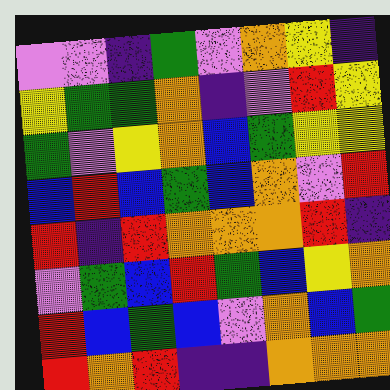[["violet", "violet", "indigo", "green", "violet", "orange", "yellow", "indigo"], ["yellow", "green", "green", "orange", "indigo", "violet", "red", "yellow"], ["green", "violet", "yellow", "orange", "blue", "green", "yellow", "yellow"], ["blue", "red", "blue", "green", "blue", "orange", "violet", "red"], ["red", "indigo", "red", "orange", "orange", "orange", "red", "indigo"], ["violet", "green", "blue", "red", "green", "blue", "yellow", "orange"], ["red", "blue", "green", "blue", "violet", "orange", "blue", "green"], ["red", "orange", "red", "indigo", "indigo", "orange", "orange", "orange"]]